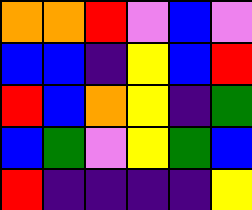[["orange", "orange", "red", "violet", "blue", "violet"], ["blue", "blue", "indigo", "yellow", "blue", "red"], ["red", "blue", "orange", "yellow", "indigo", "green"], ["blue", "green", "violet", "yellow", "green", "blue"], ["red", "indigo", "indigo", "indigo", "indigo", "yellow"]]